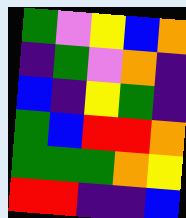[["green", "violet", "yellow", "blue", "orange"], ["indigo", "green", "violet", "orange", "indigo"], ["blue", "indigo", "yellow", "green", "indigo"], ["green", "blue", "red", "red", "orange"], ["green", "green", "green", "orange", "yellow"], ["red", "red", "indigo", "indigo", "blue"]]